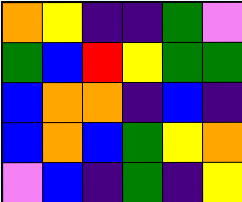[["orange", "yellow", "indigo", "indigo", "green", "violet"], ["green", "blue", "red", "yellow", "green", "green"], ["blue", "orange", "orange", "indigo", "blue", "indigo"], ["blue", "orange", "blue", "green", "yellow", "orange"], ["violet", "blue", "indigo", "green", "indigo", "yellow"]]